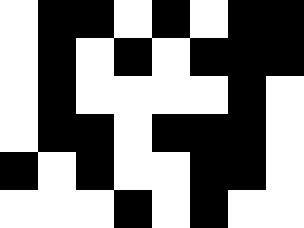[["white", "black", "black", "white", "black", "white", "black", "black"], ["white", "black", "white", "black", "white", "black", "black", "black"], ["white", "black", "white", "white", "white", "white", "black", "white"], ["white", "black", "black", "white", "black", "black", "black", "white"], ["black", "white", "black", "white", "white", "black", "black", "white"], ["white", "white", "white", "black", "white", "black", "white", "white"]]